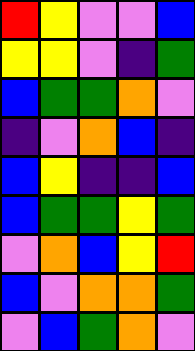[["red", "yellow", "violet", "violet", "blue"], ["yellow", "yellow", "violet", "indigo", "green"], ["blue", "green", "green", "orange", "violet"], ["indigo", "violet", "orange", "blue", "indigo"], ["blue", "yellow", "indigo", "indigo", "blue"], ["blue", "green", "green", "yellow", "green"], ["violet", "orange", "blue", "yellow", "red"], ["blue", "violet", "orange", "orange", "green"], ["violet", "blue", "green", "orange", "violet"]]